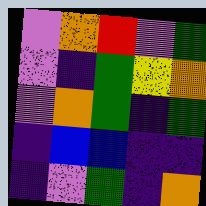[["violet", "orange", "red", "violet", "green"], ["violet", "indigo", "green", "yellow", "orange"], ["violet", "orange", "green", "indigo", "green"], ["indigo", "blue", "blue", "indigo", "indigo"], ["indigo", "violet", "green", "indigo", "orange"]]